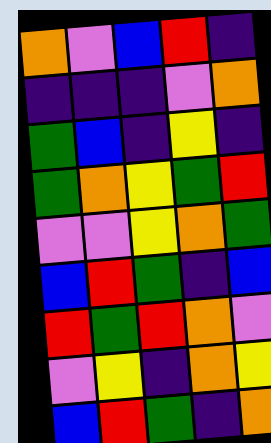[["orange", "violet", "blue", "red", "indigo"], ["indigo", "indigo", "indigo", "violet", "orange"], ["green", "blue", "indigo", "yellow", "indigo"], ["green", "orange", "yellow", "green", "red"], ["violet", "violet", "yellow", "orange", "green"], ["blue", "red", "green", "indigo", "blue"], ["red", "green", "red", "orange", "violet"], ["violet", "yellow", "indigo", "orange", "yellow"], ["blue", "red", "green", "indigo", "orange"]]